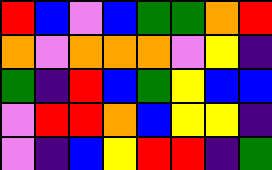[["red", "blue", "violet", "blue", "green", "green", "orange", "red"], ["orange", "violet", "orange", "orange", "orange", "violet", "yellow", "indigo"], ["green", "indigo", "red", "blue", "green", "yellow", "blue", "blue"], ["violet", "red", "red", "orange", "blue", "yellow", "yellow", "indigo"], ["violet", "indigo", "blue", "yellow", "red", "red", "indigo", "green"]]